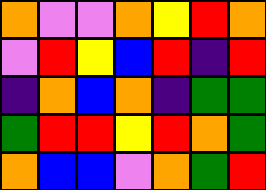[["orange", "violet", "violet", "orange", "yellow", "red", "orange"], ["violet", "red", "yellow", "blue", "red", "indigo", "red"], ["indigo", "orange", "blue", "orange", "indigo", "green", "green"], ["green", "red", "red", "yellow", "red", "orange", "green"], ["orange", "blue", "blue", "violet", "orange", "green", "red"]]